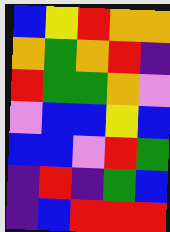[["blue", "yellow", "red", "orange", "orange"], ["orange", "green", "orange", "red", "indigo"], ["red", "green", "green", "orange", "violet"], ["violet", "blue", "blue", "yellow", "blue"], ["blue", "blue", "violet", "red", "green"], ["indigo", "red", "indigo", "green", "blue"], ["indigo", "blue", "red", "red", "red"]]